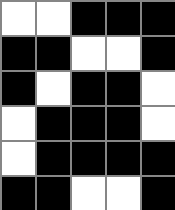[["white", "white", "black", "black", "black"], ["black", "black", "white", "white", "black"], ["black", "white", "black", "black", "white"], ["white", "black", "black", "black", "white"], ["white", "black", "black", "black", "black"], ["black", "black", "white", "white", "black"]]